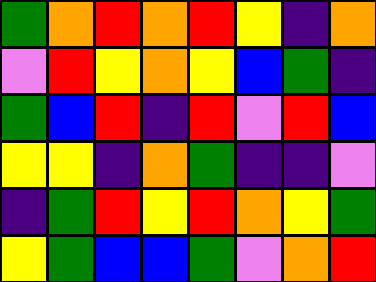[["green", "orange", "red", "orange", "red", "yellow", "indigo", "orange"], ["violet", "red", "yellow", "orange", "yellow", "blue", "green", "indigo"], ["green", "blue", "red", "indigo", "red", "violet", "red", "blue"], ["yellow", "yellow", "indigo", "orange", "green", "indigo", "indigo", "violet"], ["indigo", "green", "red", "yellow", "red", "orange", "yellow", "green"], ["yellow", "green", "blue", "blue", "green", "violet", "orange", "red"]]